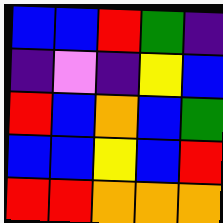[["blue", "blue", "red", "green", "indigo"], ["indigo", "violet", "indigo", "yellow", "blue"], ["red", "blue", "orange", "blue", "green"], ["blue", "blue", "yellow", "blue", "red"], ["red", "red", "orange", "orange", "orange"]]